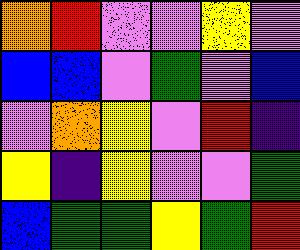[["orange", "red", "violet", "violet", "yellow", "violet"], ["blue", "blue", "violet", "green", "violet", "blue"], ["violet", "orange", "yellow", "violet", "red", "indigo"], ["yellow", "indigo", "yellow", "violet", "violet", "green"], ["blue", "green", "green", "yellow", "green", "red"]]